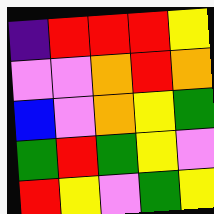[["indigo", "red", "red", "red", "yellow"], ["violet", "violet", "orange", "red", "orange"], ["blue", "violet", "orange", "yellow", "green"], ["green", "red", "green", "yellow", "violet"], ["red", "yellow", "violet", "green", "yellow"]]